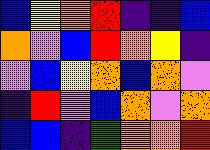[["blue", "yellow", "orange", "red", "indigo", "indigo", "blue"], ["orange", "violet", "blue", "red", "orange", "yellow", "indigo"], ["violet", "blue", "yellow", "orange", "blue", "orange", "violet"], ["indigo", "red", "violet", "blue", "orange", "violet", "orange"], ["blue", "blue", "indigo", "green", "orange", "orange", "red"]]